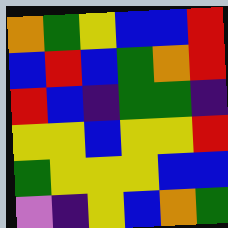[["orange", "green", "yellow", "blue", "blue", "red"], ["blue", "red", "blue", "green", "orange", "red"], ["red", "blue", "indigo", "green", "green", "indigo"], ["yellow", "yellow", "blue", "yellow", "yellow", "red"], ["green", "yellow", "yellow", "yellow", "blue", "blue"], ["violet", "indigo", "yellow", "blue", "orange", "green"]]